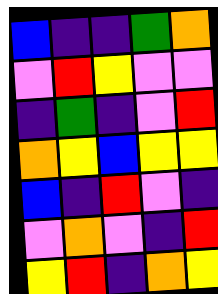[["blue", "indigo", "indigo", "green", "orange"], ["violet", "red", "yellow", "violet", "violet"], ["indigo", "green", "indigo", "violet", "red"], ["orange", "yellow", "blue", "yellow", "yellow"], ["blue", "indigo", "red", "violet", "indigo"], ["violet", "orange", "violet", "indigo", "red"], ["yellow", "red", "indigo", "orange", "yellow"]]